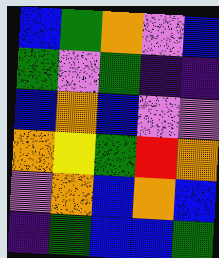[["blue", "green", "orange", "violet", "blue"], ["green", "violet", "green", "indigo", "indigo"], ["blue", "orange", "blue", "violet", "violet"], ["orange", "yellow", "green", "red", "orange"], ["violet", "orange", "blue", "orange", "blue"], ["indigo", "green", "blue", "blue", "green"]]